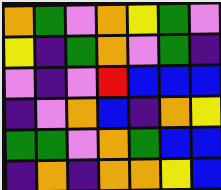[["orange", "green", "violet", "orange", "yellow", "green", "violet"], ["yellow", "indigo", "green", "orange", "violet", "green", "indigo"], ["violet", "indigo", "violet", "red", "blue", "blue", "blue"], ["indigo", "violet", "orange", "blue", "indigo", "orange", "yellow"], ["green", "green", "violet", "orange", "green", "blue", "blue"], ["indigo", "orange", "indigo", "orange", "orange", "yellow", "blue"]]